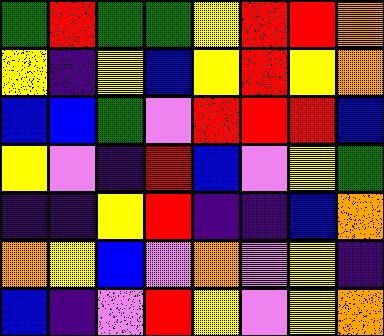[["green", "red", "green", "green", "yellow", "red", "red", "orange"], ["yellow", "indigo", "yellow", "blue", "yellow", "red", "yellow", "orange"], ["blue", "blue", "green", "violet", "red", "red", "red", "blue"], ["yellow", "violet", "indigo", "red", "blue", "violet", "yellow", "green"], ["indigo", "indigo", "yellow", "red", "indigo", "indigo", "blue", "orange"], ["orange", "yellow", "blue", "violet", "orange", "violet", "yellow", "indigo"], ["blue", "indigo", "violet", "red", "yellow", "violet", "yellow", "orange"]]